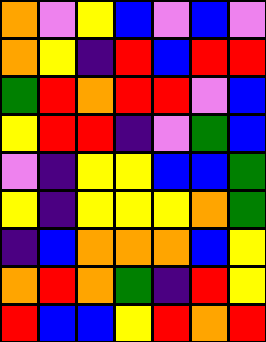[["orange", "violet", "yellow", "blue", "violet", "blue", "violet"], ["orange", "yellow", "indigo", "red", "blue", "red", "red"], ["green", "red", "orange", "red", "red", "violet", "blue"], ["yellow", "red", "red", "indigo", "violet", "green", "blue"], ["violet", "indigo", "yellow", "yellow", "blue", "blue", "green"], ["yellow", "indigo", "yellow", "yellow", "yellow", "orange", "green"], ["indigo", "blue", "orange", "orange", "orange", "blue", "yellow"], ["orange", "red", "orange", "green", "indigo", "red", "yellow"], ["red", "blue", "blue", "yellow", "red", "orange", "red"]]